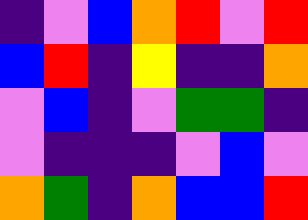[["indigo", "violet", "blue", "orange", "red", "violet", "red"], ["blue", "red", "indigo", "yellow", "indigo", "indigo", "orange"], ["violet", "blue", "indigo", "violet", "green", "green", "indigo"], ["violet", "indigo", "indigo", "indigo", "violet", "blue", "violet"], ["orange", "green", "indigo", "orange", "blue", "blue", "red"]]